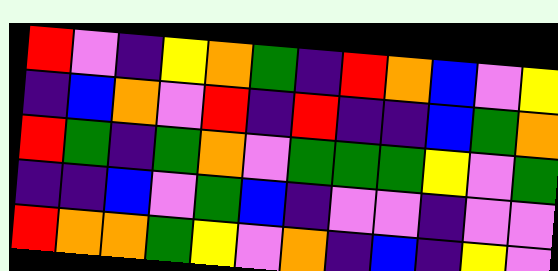[["red", "violet", "indigo", "yellow", "orange", "green", "indigo", "red", "orange", "blue", "violet", "yellow"], ["indigo", "blue", "orange", "violet", "red", "indigo", "red", "indigo", "indigo", "blue", "green", "orange"], ["red", "green", "indigo", "green", "orange", "violet", "green", "green", "green", "yellow", "violet", "green"], ["indigo", "indigo", "blue", "violet", "green", "blue", "indigo", "violet", "violet", "indigo", "violet", "violet"], ["red", "orange", "orange", "green", "yellow", "violet", "orange", "indigo", "blue", "indigo", "yellow", "violet"]]